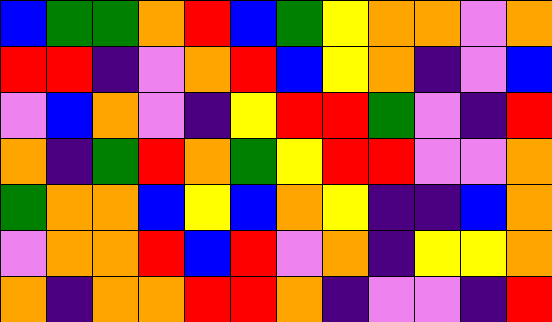[["blue", "green", "green", "orange", "red", "blue", "green", "yellow", "orange", "orange", "violet", "orange"], ["red", "red", "indigo", "violet", "orange", "red", "blue", "yellow", "orange", "indigo", "violet", "blue"], ["violet", "blue", "orange", "violet", "indigo", "yellow", "red", "red", "green", "violet", "indigo", "red"], ["orange", "indigo", "green", "red", "orange", "green", "yellow", "red", "red", "violet", "violet", "orange"], ["green", "orange", "orange", "blue", "yellow", "blue", "orange", "yellow", "indigo", "indigo", "blue", "orange"], ["violet", "orange", "orange", "red", "blue", "red", "violet", "orange", "indigo", "yellow", "yellow", "orange"], ["orange", "indigo", "orange", "orange", "red", "red", "orange", "indigo", "violet", "violet", "indigo", "red"]]